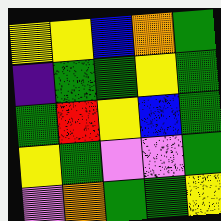[["yellow", "yellow", "blue", "orange", "green"], ["indigo", "green", "green", "yellow", "green"], ["green", "red", "yellow", "blue", "green"], ["yellow", "green", "violet", "violet", "green"], ["violet", "orange", "green", "green", "yellow"]]